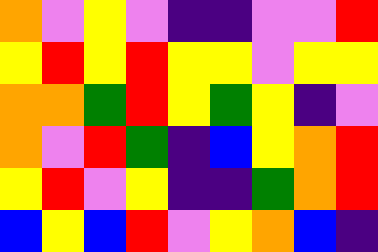[["orange", "violet", "yellow", "violet", "indigo", "indigo", "violet", "violet", "red"], ["yellow", "red", "yellow", "red", "yellow", "yellow", "violet", "yellow", "yellow"], ["orange", "orange", "green", "red", "yellow", "green", "yellow", "indigo", "violet"], ["orange", "violet", "red", "green", "indigo", "blue", "yellow", "orange", "red"], ["yellow", "red", "violet", "yellow", "indigo", "indigo", "green", "orange", "red"], ["blue", "yellow", "blue", "red", "violet", "yellow", "orange", "blue", "indigo"]]